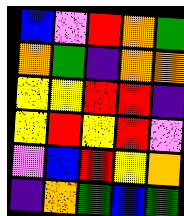[["blue", "violet", "red", "orange", "green"], ["orange", "green", "indigo", "orange", "orange"], ["yellow", "yellow", "red", "red", "indigo"], ["yellow", "red", "yellow", "red", "violet"], ["violet", "blue", "red", "yellow", "orange"], ["indigo", "orange", "green", "blue", "green"]]